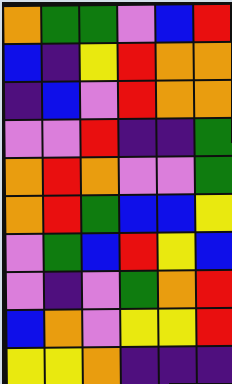[["orange", "green", "green", "violet", "blue", "red"], ["blue", "indigo", "yellow", "red", "orange", "orange"], ["indigo", "blue", "violet", "red", "orange", "orange"], ["violet", "violet", "red", "indigo", "indigo", "green"], ["orange", "red", "orange", "violet", "violet", "green"], ["orange", "red", "green", "blue", "blue", "yellow"], ["violet", "green", "blue", "red", "yellow", "blue"], ["violet", "indigo", "violet", "green", "orange", "red"], ["blue", "orange", "violet", "yellow", "yellow", "red"], ["yellow", "yellow", "orange", "indigo", "indigo", "indigo"]]